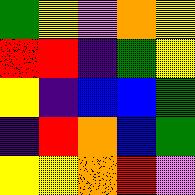[["green", "yellow", "violet", "orange", "yellow"], ["red", "red", "indigo", "green", "yellow"], ["yellow", "indigo", "blue", "blue", "green"], ["indigo", "red", "orange", "blue", "green"], ["yellow", "yellow", "orange", "red", "violet"]]